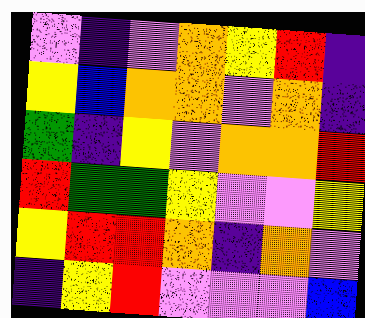[["violet", "indigo", "violet", "orange", "yellow", "red", "indigo"], ["yellow", "blue", "orange", "orange", "violet", "orange", "indigo"], ["green", "indigo", "yellow", "violet", "orange", "orange", "red"], ["red", "green", "green", "yellow", "violet", "violet", "yellow"], ["yellow", "red", "red", "orange", "indigo", "orange", "violet"], ["indigo", "yellow", "red", "violet", "violet", "violet", "blue"]]